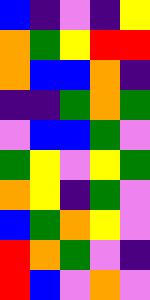[["blue", "indigo", "violet", "indigo", "yellow"], ["orange", "green", "yellow", "red", "red"], ["orange", "blue", "blue", "orange", "indigo"], ["indigo", "indigo", "green", "orange", "green"], ["violet", "blue", "blue", "green", "violet"], ["green", "yellow", "violet", "yellow", "green"], ["orange", "yellow", "indigo", "green", "violet"], ["blue", "green", "orange", "yellow", "violet"], ["red", "orange", "green", "violet", "indigo"], ["red", "blue", "violet", "orange", "violet"]]